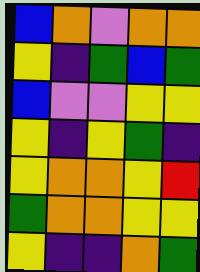[["blue", "orange", "violet", "orange", "orange"], ["yellow", "indigo", "green", "blue", "green"], ["blue", "violet", "violet", "yellow", "yellow"], ["yellow", "indigo", "yellow", "green", "indigo"], ["yellow", "orange", "orange", "yellow", "red"], ["green", "orange", "orange", "yellow", "yellow"], ["yellow", "indigo", "indigo", "orange", "green"]]